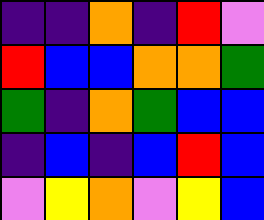[["indigo", "indigo", "orange", "indigo", "red", "violet"], ["red", "blue", "blue", "orange", "orange", "green"], ["green", "indigo", "orange", "green", "blue", "blue"], ["indigo", "blue", "indigo", "blue", "red", "blue"], ["violet", "yellow", "orange", "violet", "yellow", "blue"]]